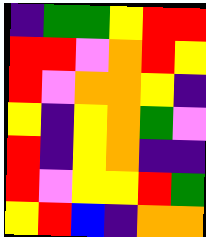[["indigo", "green", "green", "yellow", "red", "red"], ["red", "red", "violet", "orange", "red", "yellow"], ["red", "violet", "orange", "orange", "yellow", "indigo"], ["yellow", "indigo", "yellow", "orange", "green", "violet"], ["red", "indigo", "yellow", "orange", "indigo", "indigo"], ["red", "violet", "yellow", "yellow", "red", "green"], ["yellow", "red", "blue", "indigo", "orange", "orange"]]